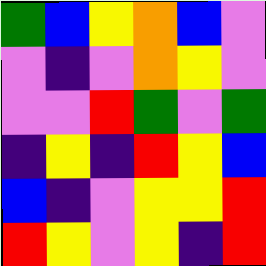[["green", "blue", "yellow", "orange", "blue", "violet"], ["violet", "indigo", "violet", "orange", "yellow", "violet"], ["violet", "violet", "red", "green", "violet", "green"], ["indigo", "yellow", "indigo", "red", "yellow", "blue"], ["blue", "indigo", "violet", "yellow", "yellow", "red"], ["red", "yellow", "violet", "yellow", "indigo", "red"]]